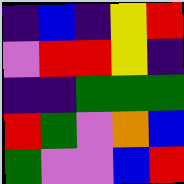[["indigo", "blue", "indigo", "yellow", "red"], ["violet", "red", "red", "yellow", "indigo"], ["indigo", "indigo", "green", "green", "green"], ["red", "green", "violet", "orange", "blue"], ["green", "violet", "violet", "blue", "red"]]